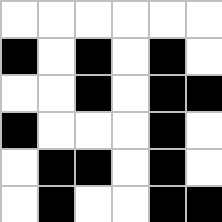[["white", "white", "white", "white", "white", "white"], ["black", "white", "black", "white", "black", "white"], ["white", "white", "black", "white", "black", "black"], ["black", "white", "white", "white", "black", "white"], ["white", "black", "black", "white", "black", "white"], ["white", "black", "white", "white", "black", "black"]]